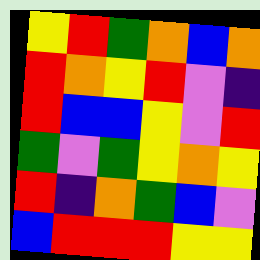[["yellow", "red", "green", "orange", "blue", "orange"], ["red", "orange", "yellow", "red", "violet", "indigo"], ["red", "blue", "blue", "yellow", "violet", "red"], ["green", "violet", "green", "yellow", "orange", "yellow"], ["red", "indigo", "orange", "green", "blue", "violet"], ["blue", "red", "red", "red", "yellow", "yellow"]]